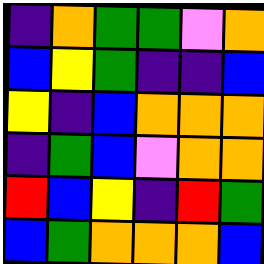[["indigo", "orange", "green", "green", "violet", "orange"], ["blue", "yellow", "green", "indigo", "indigo", "blue"], ["yellow", "indigo", "blue", "orange", "orange", "orange"], ["indigo", "green", "blue", "violet", "orange", "orange"], ["red", "blue", "yellow", "indigo", "red", "green"], ["blue", "green", "orange", "orange", "orange", "blue"]]